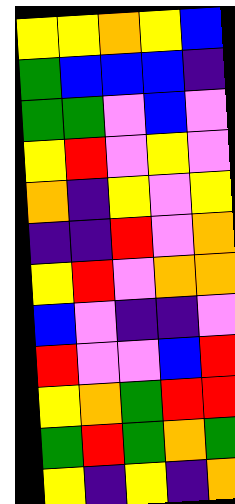[["yellow", "yellow", "orange", "yellow", "blue"], ["green", "blue", "blue", "blue", "indigo"], ["green", "green", "violet", "blue", "violet"], ["yellow", "red", "violet", "yellow", "violet"], ["orange", "indigo", "yellow", "violet", "yellow"], ["indigo", "indigo", "red", "violet", "orange"], ["yellow", "red", "violet", "orange", "orange"], ["blue", "violet", "indigo", "indigo", "violet"], ["red", "violet", "violet", "blue", "red"], ["yellow", "orange", "green", "red", "red"], ["green", "red", "green", "orange", "green"], ["yellow", "indigo", "yellow", "indigo", "orange"]]